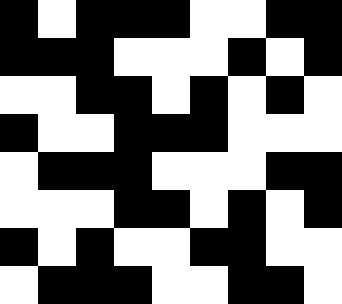[["black", "white", "black", "black", "black", "white", "white", "black", "black"], ["black", "black", "black", "white", "white", "white", "black", "white", "black"], ["white", "white", "black", "black", "white", "black", "white", "black", "white"], ["black", "white", "white", "black", "black", "black", "white", "white", "white"], ["white", "black", "black", "black", "white", "white", "white", "black", "black"], ["white", "white", "white", "black", "black", "white", "black", "white", "black"], ["black", "white", "black", "white", "white", "black", "black", "white", "white"], ["white", "black", "black", "black", "white", "white", "black", "black", "white"]]